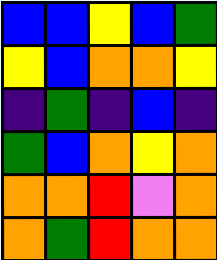[["blue", "blue", "yellow", "blue", "green"], ["yellow", "blue", "orange", "orange", "yellow"], ["indigo", "green", "indigo", "blue", "indigo"], ["green", "blue", "orange", "yellow", "orange"], ["orange", "orange", "red", "violet", "orange"], ["orange", "green", "red", "orange", "orange"]]